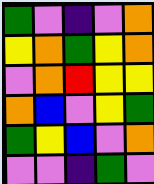[["green", "violet", "indigo", "violet", "orange"], ["yellow", "orange", "green", "yellow", "orange"], ["violet", "orange", "red", "yellow", "yellow"], ["orange", "blue", "violet", "yellow", "green"], ["green", "yellow", "blue", "violet", "orange"], ["violet", "violet", "indigo", "green", "violet"]]